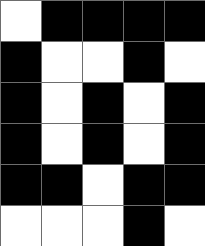[["white", "black", "black", "black", "black"], ["black", "white", "white", "black", "white"], ["black", "white", "black", "white", "black"], ["black", "white", "black", "white", "black"], ["black", "black", "white", "black", "black"], ["white", "white", "white", "black", "white"]]